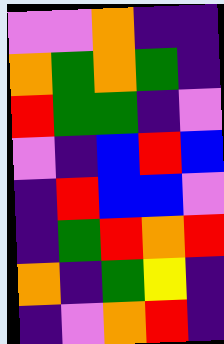[["violet", "violet", "orange", "indigo", "indigo"], ["orange", "green", "orange", "green", "indigo"], ["red", "green", "green", "indigo", "violet"], ["violet", "indigo", "blue", "red", "blue"], ["indigo", "red", "blue", "blue", "violet"], ["indigo", "green", "red", "orange", "red"], ["orange", "indigo", "green", "yellow", "indigo"], ["indigo", "violet", "orange", "red", "indigo"]]